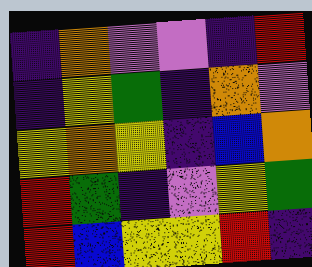[["indigo", "orange", "violet", "violet", "indigo", "red"], ["indigo", "yellow", "green", "indigo", "orange", "violet"], ["yellow", "orange", "yellow", "indigo", "blue", "orange"], ["red", "green", "indigo", "violet", "yellow", "green"], ["red", "blue", "yellow", "yellow", "red", "indigo"]]